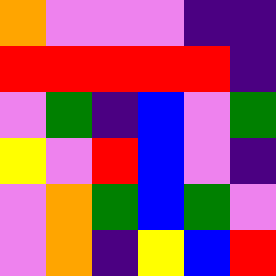[["orange", "violet", "violet", "violet", "indigo", "indigo"], ["red", "red", "red", "red", "red", "indigo"], ["violet", "green", "indigo", "blue", "violet", "green"], ["yellow", "violet", "red", "blue", "violet", "indigo"], ["violet", "orange", "green", "blue", "green", "violet"], ["violet", "orange", "indigo", "yellow", "blue", "red"]]